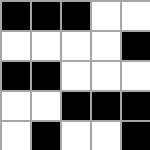[["black", "black", "black", "white", "white"], ["white", "white", "white", "white", "black"], ["black", "black", "white", "white", "white"], ["white", "white", "black", "black", "black"], ["white", "black", "white", "white", "black"]]